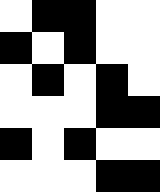[["white", "black", "black", "white", "white"], ["black", "white", "black", "white", "white"], ["white", "black", "white", "black", "white"], ["white", "white", "white", "black", "black"], ["black", "white", "black", "white", "white"], ["white", "white", "white", "black", "black"]]